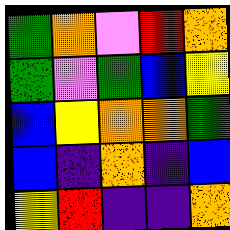[["green", "orange", "violet", "red", "orange"], ["green", "violet", "green", "blue", "yellow"], ["blue", "yellow", "orange", "orange", "green"], ["blue", "indigo", "orange", "indigo", "blue"], ["yellow", "red", "indigo", "indigo", "orange"]]